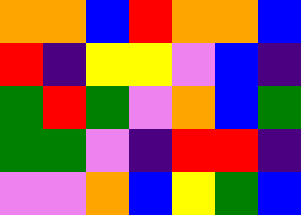[["orange", "orange", "blue", "red", "orange", "orange", "blue"], ["red", "indigo", "yellow", "yellow", "violet", "blue", "indigo"], ["green", "red", "green", "violet", "orange", "blue", "green"], ["green", "green", "violet", "indigo", "red", "red", "indigo"], ["violet", "violet", "orange", "blue", "yellow", "green", "blue"]]